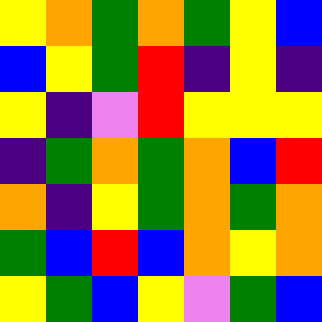[["yellow", "orange", "green", "orange", "green", "yellow", "blue"], ["blue", "yellow", "green", "red", "indigo", "yellow", "indigo"], ["yellow", "indigo", "violet", "red", "yellow", "yellow", "yellow"], ["indigo", "green", "orange", "green", "orange", "blue", "red"], ["orange", "indigo", "yellow", "green", "orange", "green", "orange"], ["green", "blue", "red", "blue", "orange", "yellow", "orange"], ["yellow", "green", "blue", "yellow", "violet", "green", "blue"]]